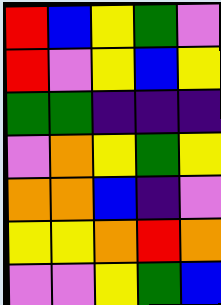[["red", "blue", "yellow", "green", "violet"], ["red", "violet", "yellow", "blue", "yellow"], ["green", "green", "indigo", "indigo", "indigo"], ["violet", "orange", "yellow", "green", "yellow"], ["orange", "orange", "blue", "indigo", "violet"], ["yellow", "yellow", "orange", "red", "orange"], ["violet", "violet", "yellow", "green", "blue"]]